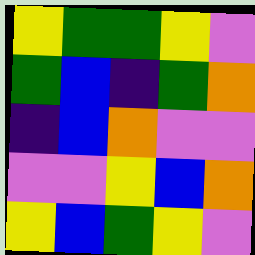[["yellow", "green", "green", "yellow", "violet"], ["green", "blue", "indigo", "green", "orange"], ["indigo", "blue", "orange", "violet", "violet"], ["violet", "violet", "yellow", "blue", "orange"], ["yellow", "blue", "green", "yellow", "violet"]]